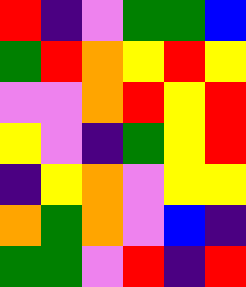[["red", "indigo", "violet", "green", "green", "blue"], ["green", "red", "orange", "yellow", "red", "yellow"], ["violet", "violet", "orange", "red", "yellow", "red"], ["yellow", "violet", "indigo", "green", "yellow", "red"], ["indigo", "yellow", "orange", "violet", "yellow", "yellow"], ["orange", "green", "orange", "violet", "blue", "indigo"], ["green", "green", "violet", "red", "indigo", "red"]]